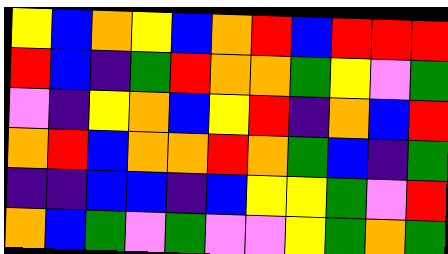[["yellow", "blue", "orange", "yellow", "blue", "orange", "red", "blue", "red", "red", "red"], ["red", "blue", "indigo", "green", "red", "orange", "orange", "green", "yellow", "violet", "green"], ["violet", "indigo", "yellow", "orange", "blue", "yellow", "red", "indigo", "orange", "blue", "red"], ["orange", "red", "blue", "orange", "orange", "red", "orange", "green", "blue", "indigo", "green"], ["indigo", "indigo", "blue", "blue", "indigo", "blue", "yellow", "yellow", "green", "violet", "red"], ["orange", "blue", "green", "violet", "green", "violet", "violet", "yellow", "green", "orange", "green"]]